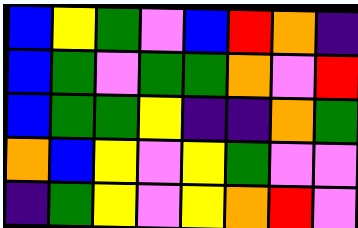[["blue", "yellow", "green", "violet", "blue", "red", "orange", "indigo"], ["blue", "green", "violet", "green", "green", "orange", "violet", "red"], ["blue", "green", "green", "yellow", "indigo", "indigo", "orange", "green"], ["orange", "blue", "yellow", "violet", "yellow", "green", "violet", "violet"], ["indigo", "green", "yellow", "violet", "yellow", "orange", "red", "violet"]]